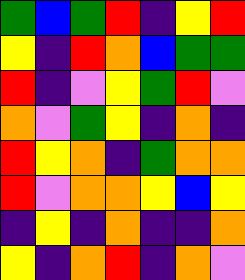[["green", "blue", "green", "red", "indigo", "yellow", "red"], ["yellow", "indigo", "red", "orange", "blue", "green", "green"], ["red", "indigo", "violet", "yellow", "green", "red", "violet"], ["orange", "violet", "green", "yellow", "indigo", "orange", "indigo"], ["red", "yellow", "orange", "indigo", "green", "orange", "orange"], ["red", "violet", "orange", "orange", "yellow", "blue", "yellow"], ["indigo", "yellow", "indigo", "orange", "indigo", "indigo", "orange"], ["yellow", "indigo", "orange", "red", "indigo", "orange", "violet"]]